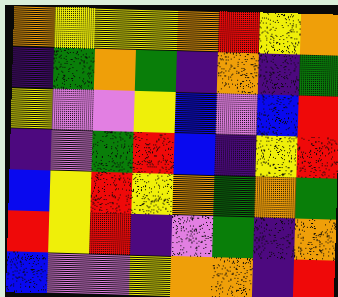[["orange", "yellow", "yellow", "yellow", "orange", "red", "yellow", "orange"], ["indigo", "green", "orange", "green", "indigo", "orange", "indigo", "green"], ["yellow", "violet", "violet", "yellow", "blue", "violet", "blue", "red"], ["indigo", "violet", "green", "red", "blue", "indigo", "yellow", "red"], ["blue", "yellow", "red", "yellow", "orange", "green", "orange", "green"], ["red", "yellow", "red", "indigo", "violet", "green", "indigo", "orange"], ["blue", "violet", "violet", "yellow", "orange", "orange", "indigo", "red"]]